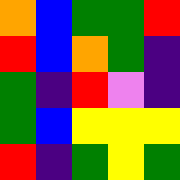[["orange", "blue", "green", "green", "red"], ["red", "blue", "orange", "green", "indigo"], ["green", "indigo", "red", "violet", "indigo"], ["green", "blue", "yellow", "yellow", "yellow"], ["red", "indigo", "green", "yellow", "green"]]